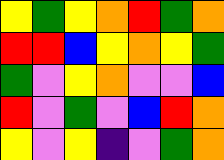[["yellow", "green", "yellow", "orange", "red", "green", "orange"], ["red", "red", "blue", "yellow", "orange", "yellow", "green"], ["green", "violet", "yellow", "orange", "violet", "violet", "blue"], ["red", "violet", "green", "violet", "blue", "red", "orange"], ["yellow", "violet", "yellow", "indigo", "violet", "green", "orange"]]